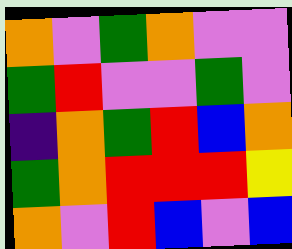[["orange", "violet", "green", "orange", "violet", "violet"], ["green", "red", "violet", "violet", "green", "violet"], ["indigo", "orange", "green", "red", "blue", "orange"], ["green", "orange", "red", "red", "red", "yellow"], ["orange", "violet", "red", "blue", "violet", "blue"]]